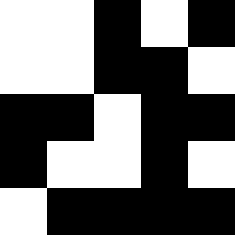[["white", "white", "black", "white", "black"], ["white", "white", "black", "black", "white"], ["black", "black", "white", "black", "black"], ["black", "white", "white", "black", "white"], ["white", "black", "black", "black", "black"]]